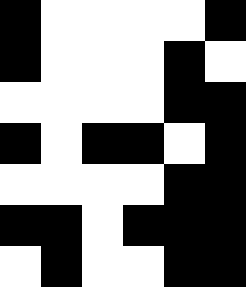[["black", "white", "white", "white", "white", "black"], ["black", "white", "white", "white", "black", "white"], ["white", "white", "white", "white", "black", "black"], ["black", "white", "black", "black", "white", "black"], ["white", "white", "white", "white", "black", "black"], ["black", "black", "white", "black", "black", "black"], ["white", "black", "white", "white", "black", "black"]]